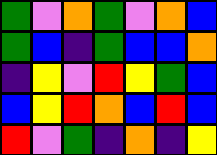[["green", "violet", "orange", "green", "violet", "orange", "blue"], ["green", "blue", "indigo", "green", "blue", "blue", "orange"], ["indigo", "yellow", "violet", "red", "yellow", "green", "blue"], ["blue", "yellow", "red", "orange", "blue", "red", "blue"], ["red", "violet", "green", "indigo", "orange", "indigo", "yellow"]]